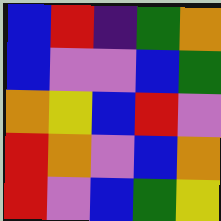[["blue", "red", "indigo", "green", "orange"], ["blue", "violet", "violet", "blue", "green"], ["orange", "yellow", "blue", "red", "violet"], ["red", "orange", "violet", "blue", "orange"], ["red", "violet", "blue", "green", "yellow"]]